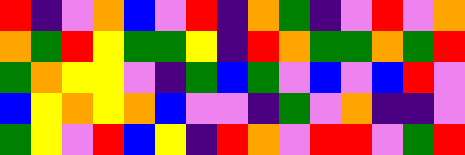[["red", "indigo", "violet", "orange", "blue", "violet", "red", "indigo", "orange", "green", "indigo", "violet", "red", "violet", "orange"], ["orange", "green", "red", "yellow", "green", "green", "yellow", "indigo", "red", "orange", "green", "green", "orange", "green", "red"], ["green", "orange", "yellow", "yellow", "violet", "indigo", "green", "blue", "green", "violet", "blue", "violet", "blue", "red", "violet"], ["blue", "yellow", "orange", "yellow", "orange", "blue", "violet", "violet", "indigo", "green", "violet", "orange", "indigo", "indigo", "violet"], ["green", "yellow", "violet", "red", "blue", "yellow", "indigo", "red", "orange", "violet", "red", "red", "violet", "green", "red"]]